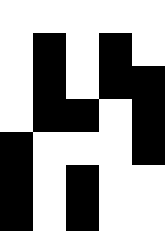[["white", "white", "white", "white", "white"], ["white", "black", "white", "black", "white"], ["white", "black", "white", "black", "black"], ["white", "black", "black", "white", "black"], ["black", "white", "white", "white", "black"], ["black", "white", "black", "white", "white"], ["black", "white", "black", "white", "white"]]